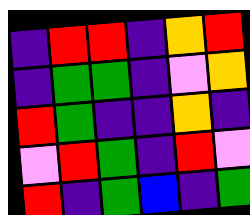[["indigo", "red", "red", "indigo", "orange", "red"], ["indigo", "green", "green", "indigo", "violet", "orange"], ["red", "green", "indigo", "indigo", "orange", "indigo"], ["violet", "red", "green", "indigo", "red", "violet"], ["red", "indigo", "green", "blue", "indigo", "green"]]